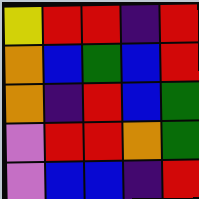[["yellow", "red", "red", "indigo", "red"], ["orange", "blue", "green", "blue", "red"], ["orange", "indigo", "red", "blue", "green"], ["violet", "red", "red", "orange", "green"], ["violet", "blue", "blue", "indigo", "red"]]